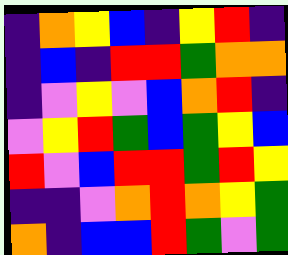[["indigo", "orange", "yellow", "blue", "indigo", "yellow", "red", "indigo"], ["indigo", "blue", "indigo", "red", "red", "green", "orange", "orange"], ["indigo", "violet", "yellow", "violet", "blue", "orange", "red", "indigo"], ["violet", "yellow", "red", "green", "blue", "green", "yellow", "blue"], ["red", "violet", "blue", "red", "red", "green", "red", "yellow"], ["indigo", "indigo", "violet", "orange", "red", "orange", "yellow", "green"], ["orange", "indigo", "blue", "blue", "red", "green", "violet", "green"]]